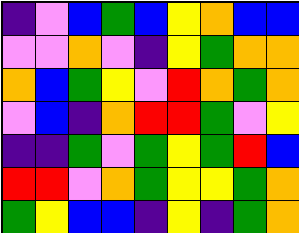[["indigo", "violet", "blue", "green", "blue", "yellow", "orange", "blue", "blue"], ["violet", "violet", "orange", "violet", "indigo", "yellow", "green", "orange", "orange"], ["orange", "blue", "green", "yellow", "violet", "red", "orange", "green", "orange"], ["violet", "blue", "indigo", "orange", "red", "red", "green", "violet", "yellow"], ["indigo", "indigo", "green", "violet", "green", "yellow", "green", "red", "blue"], ["red", "red", "violet", "orange", "green", "yellow", "yellow", "green", "orange"], ["green", "yellow", "blue", "blue", "indigo", "yellow", "indigo", "green", "orange"]]